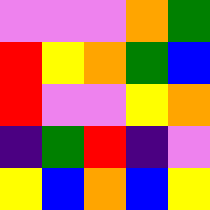[["violet", "violet", "violet", "orange", "green"], ["red", "yellow", "orange", "green", "blue"], ["red", "violet", "violet", "yellow", "orange"], ["indigo", "green", "red", "indigo", "violet"], ["yellow", "blue", "orange", "blue", "yellow"]]